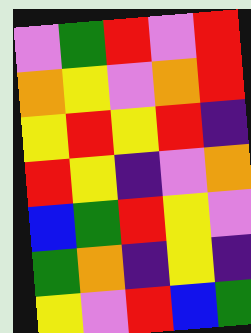[["violet", "green", "red", "violet", "red"], ["orange", "yellow", "violet", "orange", "red"], ["yellow", "red", "yellow", "red", "indigo"], ["red", "yellow", "indigo", "violet", "orange"], ["blue", "green", "red", "yellow", "violet"], ["green", "orange", "indigo", "yellow", "indigo"], ["yellow", "violet", "red", "blue", "green"]]